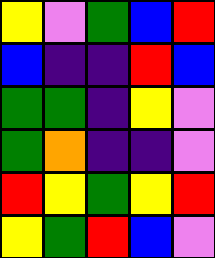[["yellow", "violet", "green", "blue", "red"], ["blue", "indigo", "indigo", "red", "blue"], ["green", "green", "indigo", "yellow", "violet"], ["green", "orange", "indigo", "indigo", "violet"], ["red", "yellow", "green", "yellow", "red"], ["yellow", "green", "red", "blue", "violet"]]